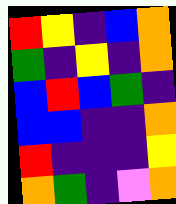[["red", "yellow", "indigo", "blue", "orange"], ["green", "indigo", "yellow", "indigo", "orange"], ["blue", "red", "blue", "green", "indigo"], ["blue", "blue", "indigo", "indigo", "orange"], ["red", "indigo", "indigo", "indigo", "yellow"], ["orange", "green", "indigo", "violet", "orange"]]